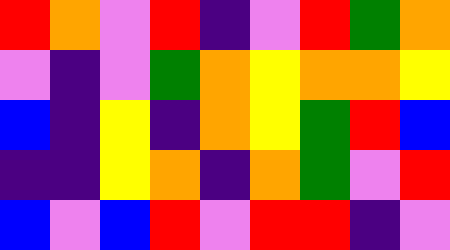[["red", "orange", "violet", "red", "indigo", "violet", "red", "green", "orange"], ["violet", "indigo", "violet", "green", "orange", "yellow", "orange", "orange", "yellow"], ["blue", "indigo", "yellow", "indigo", "orange", "yellow", "green", "red", "blue"], ["indigo", "indigo", "yellow", "orange", "indigo", "orange", "green", "violet", "red"], ["blue", "violet", "blue", "red", "violet", "red", "red", "indigo", "violet"]]